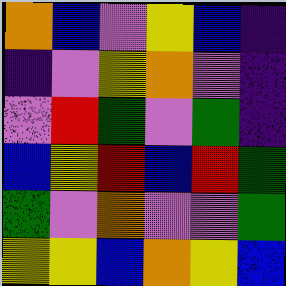[["orange", "blue", "violet", "yellow", "blue", "indigo"], ["indigo", "violet", "yellow", "orange", "violet", "indigo"], ["violet", "red", "green", "violet", "green", "indigo"], ["blue", "yellow", "red", "blue", "red", "green"], ["green", "violet", "orange", "violet", "violet", "green"], ["yellow", "yellow", "blue", "orange", "yellow", "blue"]]